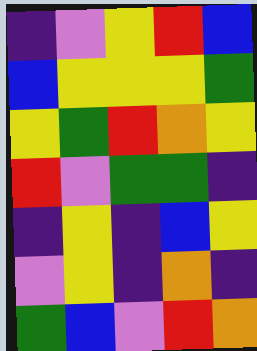[["indigo", "violet", "yellow", "red", "blue"], ["blue", "yellow", "yellow", "yellow", "green"], ["yellow", "green", "red", "orange", "yellow"], ["red", "violet", "green", "green", "indigo"], ["indigo", "yellow", "indigo", "blue", "yellow"], ["violet", "yellow", "indigo", "orange", "indigo"], ["green", "blue", "violet", "red", "orange"]]